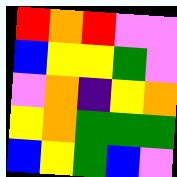[["red", "orange", "red", "violet", "violet"], ["blue", "yellow", "yellow", "green", "violet"], ["violet", "orange", "indigo", "yellow", "orange"], ["yellow", "orange", "green", "green", "green"], ["blue", "yellow", "green", "blue", "violet"]]